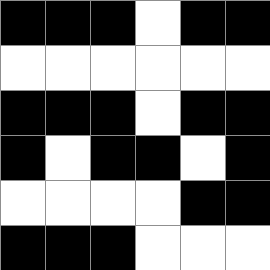[["black", "black", "black", "white", "black", "black"], ["white", "white", "white", "white", "white", "white"], ["black", "black", "black", "white", "black", "black"], ["black", "white", "black", "black", "white", "black"], ["white", "white", "white", "white", "black", "black"], ["black", "black", "black", "white", "white", "white"]]